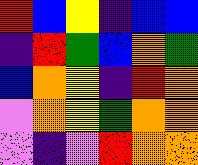[["red", "blue", "yellow", "indigo", "blue", "blue"], ["indigo", "red", "green", "blue", "orange", "green"], ["blue", "orange", "yellow", "indigo", "red", "orange"], ["violet", "orange", "yellow", "green", "orange", "orange"], ["violet", "indigo", "violet", "red", "orange", "orange"]]